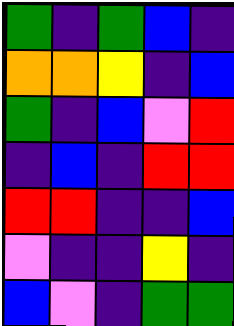[["green", "indigo", "green", "blue", "indigo"], ["orange", "orange", "yellow", "indigo", "blue"], ["green", "indigo", "blue", "violet", "red"], ["indigo", "blue", "indigo", "red", "red"], ["red", "red", "indigo", "indigo", "blue"], ["violet", "indigo", "indigo", "yellow", "indigo"], ["blue", "violet", "indigo", "green", "green"]]